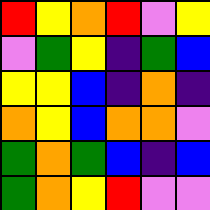[["red", "yellow", "orange", "red", "violet", "yellow"], ["violet", "green", "yellow", "indigo", "green", "blue"], ["yellow", "yellow", "blue", "indigo", "orange", "indigo"], ["orange", "yellow", "blue", "orange", "orange", "violet"], ["green", "orange", "green", "blue", "indigo", "blue"], ["green", "orange", "yellow", "red", "violet", "violet"]]